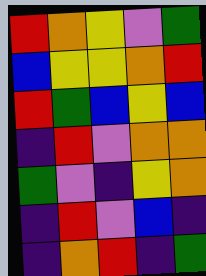[["red", "orange", "yellow", "violet", "green"], ["blue", "yellow", "yellow", "orange", "red"], ["red", "green", "blue", "yellow", "blue"], ["indigo", "red", "violet", "orange", "orange"], ["green", "violet", "indigo", "yellow", "orange"], ["indigo", "red", "violet", "blue", "indigo"], ["indigo", "orange", "red", "indigo", "green"]]